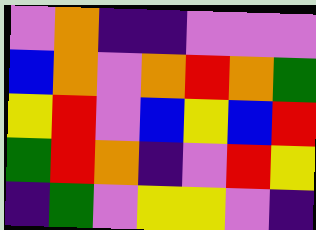[["violet", "orange", "indigo", "indigo", "violet", "violet", "violet"], ["blue", "orange", "violet", "orange", "red", "orange", "green"], ["yellow", "red", "violet", "blue", "yellow", "blue", "red"], ["green", "red", "orange", "indigo", "violet", "red", "yellow"], ["indigo", "green", "violet", "yellow", "yellow", "violet", "indigo"]]